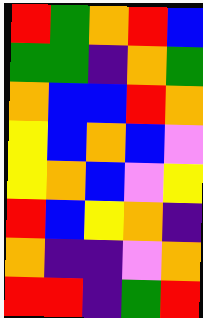[["red", "green", "orange", "red", "blue"], ["green", "green", "indigo", "orange", "green"], ["orange", "blue", "blue", "red", "orange"], ["yellow", "blue", "orange", "blue", "violet"], ["yellow", "orange", "blue", "violet", "yellow"], ["red", "blue", "yellow", "orange", "indigo"], ["orange", "indigo", "indigo", "violet", "orange"], ["red", "red", "indigo", "green", "red"]]